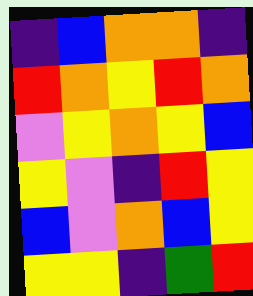[["indigo", "blue", "orange", "orange", "indigo"], ["red", "orange", "yellow", "red", "orange"], ["violet", "yellow", "orange", "yellow", "blue"], ["yellow", "violet", "indigo", "red", "yellow"], ["blue", "violet", "orange", "blue", "yellow"], ["yellow", "yellow", "indigo", "green", "red"]]